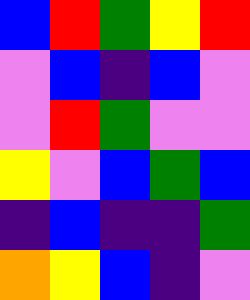[["blue", "red", "green", "yellow", "red"], ["violet", "blue", "indigo", "blue", "violet"], ["violet", "red", "green", "violet", "violet"], ["yellow", "violet", "blue", "green", "blue"], ["indigo", "blue", "indigo", "indigo", "green"], ["orange", "yellow", "blue", "indigo", "violet"]]